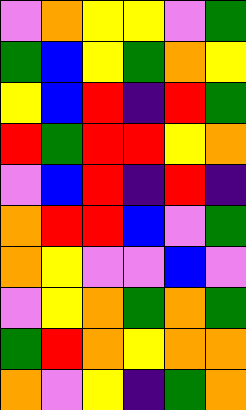[["violet", "orange", "yellow", "yellow", "violet", "green"], ["green", "blue", "yellow", "green", "orange", "yellow"], ["yellow", "blue", "red", "indigo", "red", "green"], ["red", "green", "red", "red", "yellow", "orange"], ["violet", "blue", "red", "indigo", "red", "indigo"], ["orange", "red", "red", "blue", "violet", "green"], ["orange", "yellow", "violet", "violet", "blue", "violet"], ["violet", "yellow", "orange", "green", "orange", "green"], ["green", "red", "orange", "yellow", "orange", "orange"], ["orange", "violet", "yellow", "indigo", "green", "orange"]]